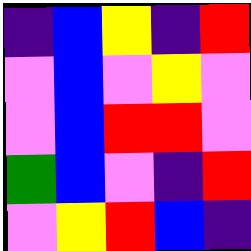[["indigo", "blue", "yellow", "indigo", "red"], ["violet", "blue", "violet", "yellow", "violet"], ["violet", "blue", "red", "red", "violet"], ["green", "blue", "violet", "indigo", "red"], ["violet", "yellow", "red", "blue", "indigo"]]